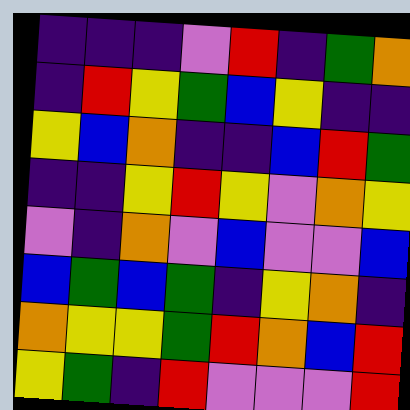[["indigo", "indigo", "indigo", "violet", "red", "indigo", "green", "orange"], ["indigo", "red", "yellow", "green", "blue", "yellow", "indigo", "indigo"], ["yellow", "blue", "orange", "indigo", "indigo", "blue", "red", "green"], ["indigo", "indigo", "yellow", "red", "yellow", "violet", "orange", "yellow"], ["violet", "indigo", "orange", "violet", "blue", "violet", "violet", "blue"], ["blue", "green", "blue", "green", "indigo", "yellow", "orange", "indigo"], ["orange", "yellow", "yellow", "green", "red", "orange", "blue", "red"], ["yellow", "green", "indigo", "red", "violet", "violet", "violet", "red"]]